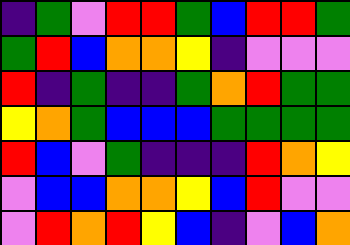[["indigo", "green", "violet", "red", "red", "green", "blue", "red", "red", "green"], ["green", "red", "blue", "orange", "orange", "yellow", "indigo", "violet", "violet", "violet"], ["red", "indigo", "green", "indigo", "indigo", "green", "orange", "red", "green", "green"], ["yellow", "orange", "green", "blue", "blue", "blue", "green", "green", "green", "green"], ["red", "blue", "violet", "green", "indigo", "indigo", "indigo", "red", "orange", "yellow"], ["violet", "blue", "blue", "orange", "orange", "yellow", "blue", "red", "violet", "violet"], ["violet", "red", "orange", "red", "yellow", "blue", "indigo", "violet", "blue", "orange"]]